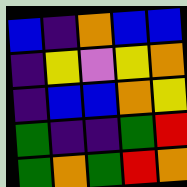[["blue", "indigo", "orange", "blue", "blue"], ["indigo", "yellow", "violet", "yellow", "orange"], ["indigo", "blue", "blue", "orange", "yellow"], ["green", "indigo", "indigo", "green", "red"], ["green", "orange", "green", "red", "orange"]]